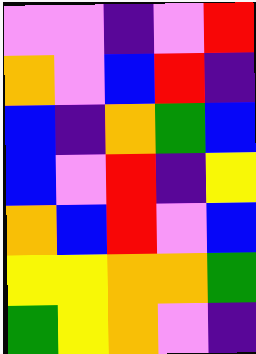[["violet", "violet", "indigo", "violet", "red"], ["orange", "violet", "blue", "red", "indigo"], ["blue", "indigo", "orange", "green", "blue"], ["blue", "violet", "red", "indigo", "yellow"], ["orange", "blue", "red", "violet", "blue"], ["yellow", "yellow", "orange", "orange", "green"], ["green", "yellow", "orange", "violet", "indigo"]]